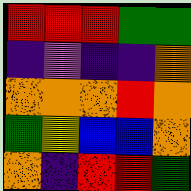[["red", "red", "red", "green", "green"], ["indigo", "violet", "indigo", "indigo", "orange"], ["orange", "orange", "orange", "red", "orange"], ["green", "yellow", "blue", "blue", "orange"], ["orange", "indigo", "red", "red", "green"]]